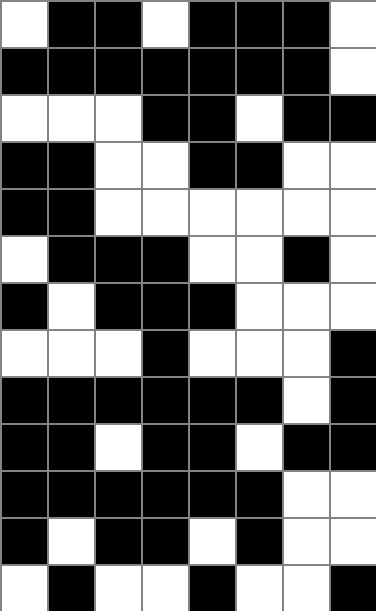[["white", "black", "black", "white", "black", "black", "black", "white"], ["black", "black", "black", "black", "black", "black", "black", "white"], ["white", "white", "white", "black", "black", "white", "black", "black"], ["black", "black", "white", "white", "black", "black", "white", "white"], ["black", "black", "white", "white", "white", "white", "white", "white"], ["white", "black", "black", "black", "white", "white", "black", "white"], ["black", "white", "black", "black", "black", "white", "white", "white"], ["white", "white", "white", "black", "white", "white", "white", "black"], ["black", "black", "black", "black", "black", "black", "white", "black"], ["black", "black", "white", "black", "black", "white", "black", "black"], ["black", "black", "black", "black", "black", "black", "white", "white"], ["black", "white", "black", "black", "white", "black", "white", "white"], ["white", "black", "white", "white", "black", "white", "white", "black"]]